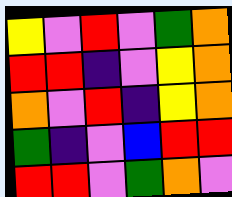[["yellow", "violet", "red", "violet", "green", "orange"], ["red", "red", "indigo", "violet", "yellow", "orange"], ["orange", "violet", "red", "indigo", "yellow", "orange"], ["green", "indigo", "violet", "blue", "red", "red"], ["red", "red", "violet", "green", "orange", "violet"]]